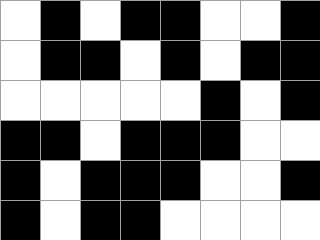[["white", "black", "white", "black", "black", "white", "white", "black"], ["white", "black", "black", "white", "black", "white", "black", "black"], ["white", "white", "white", "white", "white", "black", "white", "black"], ["black", "black", "white", "black", "black", "black", "white", "white"], ["black", "white", "black", "black", "black", "white", "white", "black"], ["black", "white", "black", "black", "white", "white", "white", "white"]]